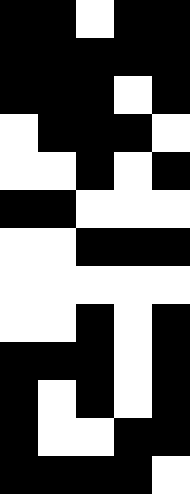[["black", "black", "white", "black", "black"], ["black", "black", "black", "black", "black"], ["black", "black", "black", "white", "black"], ["white", "black", "black", "black", "white"], ["white", "white", "black", "white", "black"], ["black", "black", "white", "white", "white"], ["white", "white", "black", "black", "black"], ["white", "white", "white", "white", "white"], ["white", "white", "black", "white", "black"], ["black", "black", "black", "white", "black"], ["black", "white", "black", "white", "black"], ["black", "white", "white", "black", "black"], ["black", "black", "black", "black", "white"]]